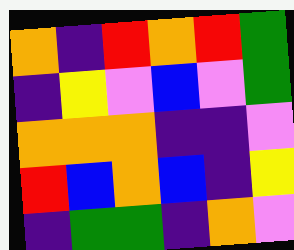[["orange", "indigo", "red", "orange", "red", "green"], ["indigo", "yellow", "violet", "blue", "violet", "green"], ["orange", "orange", "orange", "indigo", "indigo", "violet"], ["red", "blue", "orange", "blue", "indigo", "yellow"], ["indigo", "green", "green", "indigo", "orange", "violet"]]